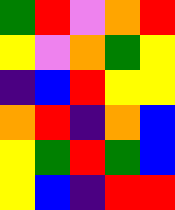[["green", "red", "violet", "orange", "red"], ["yellow", "violet", "orange", "green", "yellow"], ["indigo", "blue", "red", "yellow", "yellow"], ["orange", "red", "indigo", "orange", "blue"], ["yellow", "green", "red", "green", "blue"], ["yellow", "blue", "indigo", "red", "red"]]